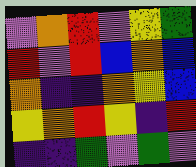[["violet", "orange", "red", "violet", "yellow", "green"], ["red", "violet", "red", "blue", "orange", "blue"], ["orange", "indigo", "indigo", "orange", "yellow", "blue"], ["yellow", "orange", "red", "yellow", "indigo", "red"], ["indigo", "indigo", "green", "violet", "green", "violet"]]